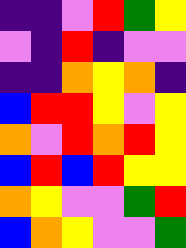[["indigo", "indigo", "violet", "red", "green", "yellow"], ["violet", "indigo", "red", "indigo", "violet", "violet"], ["indigo", "indigo", "orange", "yellow", "orange", "indigo"], ["blue", "red", "red", "yellow", "violet", "yellow"], ["orange", "violet", "red", "orange", "red", "yellow"], ["blue", "red", "blue", "red", "yellow", "yellow"], ["orange", "yellow", "violet", "violet", "green", "red"], ["blue", "orange", "yellow", "violet", "violet", "green"]]